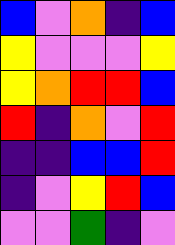[["blue", "violet", "orange", "indigo", "blue"], ["yellow", "violet", "violet", "violet", "yellow"], ["yellow", "orange", "red", "red", "blue"], ["red", "indigo", "orange", "violet", "red"], ["indigo", "indigo", "blue", "blue", "red"], ["indigo", "violet", "yellow", "red", "blue"], ["violet", "violet", "green", "indigo", "violet"]]